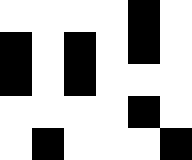[["white", "white", "white", "white", "black", "white"], ["black", "white", "black", "white", "black", "white"], ["black", "white", "black", "white", "white", "white"], ["white", "white", "white", "white", "black", "white"], ["white", "black", "white", "white", "white", "black"]]